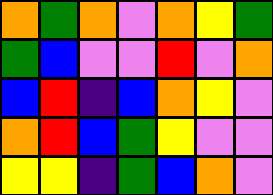[["orange", "green", "orange", "violet", "orange", "yellow", "green"], ["green", "blue", "violet", "violet", "red", "violet", "orange"], ["blue", "red", "indigo", "blue", "orange", "yellow", "violet"], ["orange", "red", "blue", "green", "yellow", "violet", "violet"], ["yellow", "yellow", "indigo", "green", "blue", "orange", "violet"]]